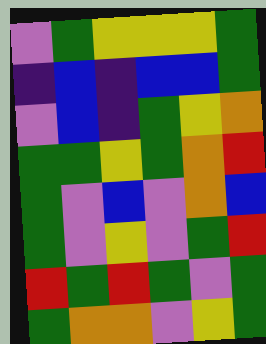[["violet", "green", "yellow", "yellow", "yellow", "green"], ["indigo", "blue", "indigo", "blue", "blue", "green"], ["violet", "blue", "indigo", "green", "yellow", "orange"], ["green", "green", "yellow", "green", "orange", "red"], ["green", "violet", "blue", "violet", "orange", "blue"], ["green", "violet", "yellow", "violet", "green", "red"], ["red", "green", "red", "green", "violet", "green"], ["green", "orange", "orange", "violet", "yellow", "green"]]